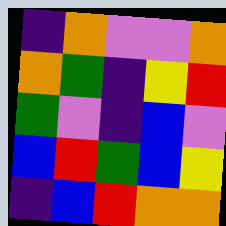[["indigo", "orange", "violet", "violet", "orange"], ["orange", "green", "indigo", "yellow", "red"], ["green", "violet", "indigo", "blue", "violet"], ["blue", "red", "green", "blue", "yellow"], ["indigo", "blue", "red", "orange", "orange"]]